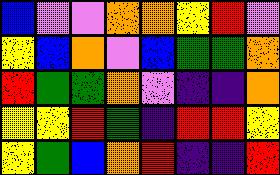[["blue", "violet", "violet", "orange", "orange", "yellow", "red", "violet"], ["yellow", "blue", "orange", "violet", "blue", "green", "green", "orange"], ["red", "green", "green", "orange", "violet", "indigo", "indigo", "orange"], ["yellow", "yellow", "red", "green", "indigo", "red", "red", "yellow"], ["yellow", "green", "blue", "orange", "red", "indigo", "indigo", "red"]]